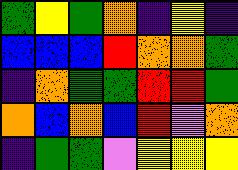[["green", "yellow", "green", "orange", "indigo", "yellow", "indigo"], ["blue", "blue", "blue", "red", "orange", "orange", "green"], ["indigo", "orange", "green", "green", "red", "red", "green"], ["orange", "blue", "orange", "blue", "red", "violet", "orange"], ["indigo", "green", "green", "violet", "yellow", "yellow", "yellow"]]